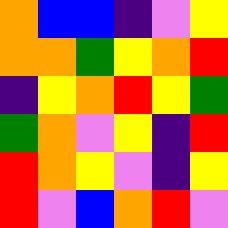[["orange", "blue", "blue", "indigo", "violet", "yellow"], ["orange", "orange", "green", "yellow", "orange", "red"], ["indigo", "yellow", "orange", "red", "yellow", "green"], ["green", "orange", "violet", "yellow", "indigo", "red"], ["red", "orange", "yellow", "violet", "indigo", "yellow"], ["red", "violet", "blue", "orange", "red", "violet"]]